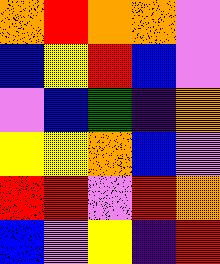[["orange", "red", "orange", "orange", "violet"], ["blue", "yellow", "red", "blue", "violet"], ["violet", "blue", "green", "indigo", "orange"], ["yellow", "yellow", "orange", "blue", "violet"], ["red", "red", "violet", "red", "orange"], ["blue", "violet", "yellow", "indigo", "red"]]